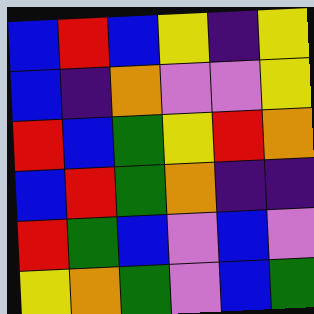[["blue", "red", "blue", "yellow", "indigo", "yellow"], ["blue", "indigo", "orange", "violet", "violet", "yellow"], ["red", "blue", "green", "yellow", "red", "orange"], ["blue", "red", "green", "orange", "indigo", "indigo"], ["red", "green", "blue", "violet", "blue", "violet"], ["yellow", "orange", "green", "violet", "blue", "green"]]